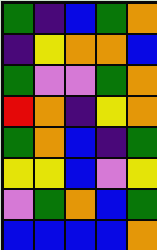[["green", "indigo", "blue", "green", "orange"], ["indigo", "yellow", "orange", "orange", "blue"], ["green", "violet", "violet", "green", "orange"], ["red", "orange", "indigo", "yellow", "orange"], ["green", "orange", "blue", "indigo", "green"], ["yellow", "yellow", "blue", "violet", "yellow"], ["violet", "green", "orange", "blue", "green"], ["blue", "blue", "blue", "blue", "orange"]]